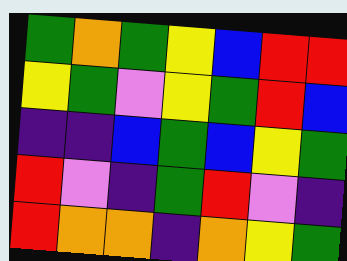[["green", "orange", "green", "yellow", "blue", "red", "red"], ["yellow", "green", "violet", "yellow", "green", "red", "blue"], ["indigo", "indigo", "blue", "green", "blue", "yellow", "green"], ["red", "violet", "indigo", "green", "red", "violet", "indigo"], ["red", "orange", "orange", "indigo", "orange", "yellow", "green"]]